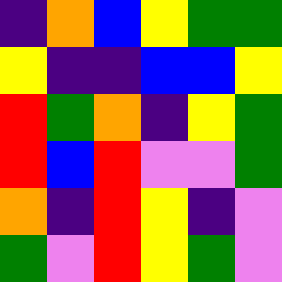[["indigo", "orange", "blue", "yellow", "green", "green"], ["yellow", "indigo", "indigo", "blue", "blue", "yellow"], ["red", "green", "orange", "indigo", "yellow", "green"], ["red", "blue", "red", "violet", "violet", "green"], ["orange", "indigo", "red", "yellow", "indigo", "violet"], ["green", "violet", "red", "yellow", "green", "violet"]]